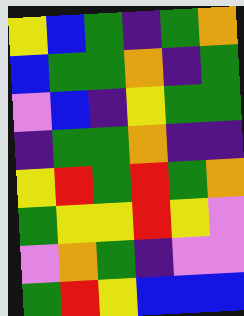[["yellow", "blue", "green", "indigo", "green", "orange"], ["blue", "green", "green", "orange", "indigo", "green"], ["violet", "blue", "indigo", "yellow", "green", "green"], ["indigo", "green", "green", "orange", "indigo", "indigo"], ["yellow", "red", "green", "red", "green", "orange"], ["green", "yellow", "yellow", "red", "yellow", "violet"], ["violet", "orange", "green", "indigo", "violet", "violet"], ["green", "red", "yellow", "blue", "blue", "blue"]]